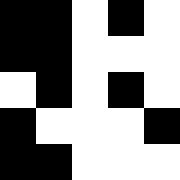[["black", "black", "white", "black", "white"], ["black", "black", "white", "white", "white"], ["white", "black", "white", "black", "white"], ["black", "white", "white", "white", "black"], ["black", "black", "white", "white", "white"]]